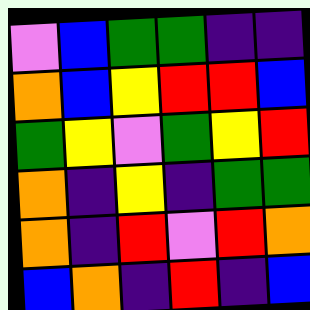[["violet", "blue", "green", "green", "indigo", "indigo"], ["orange", "blue", "yellow", "red", "red", "blue"], ["green", "yellow", "violet", "green", "yellow", "red"], ["orange", "indigo", "yellow", "indigo", "green", "green"], ["orange", "indigo", "red", "violet", "red", "orange"], ["blue", "orange", "indigo", "red", "indigo", "blue"]]